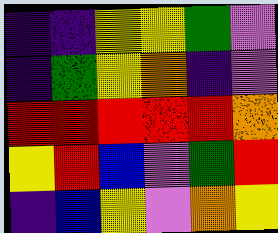[["indigo", "indigo", "yellow", "yellow", "green", "violet"], ["indigo", "green", "yellow", "orange", "indigo", "violet"], ["red", "red", "red", "red", "red", "orange"], ["yellow", "red", "blue", "violet", "green", "red"], ["indigo", "blue", "yellow", "violet", "orange", "yellow"]]